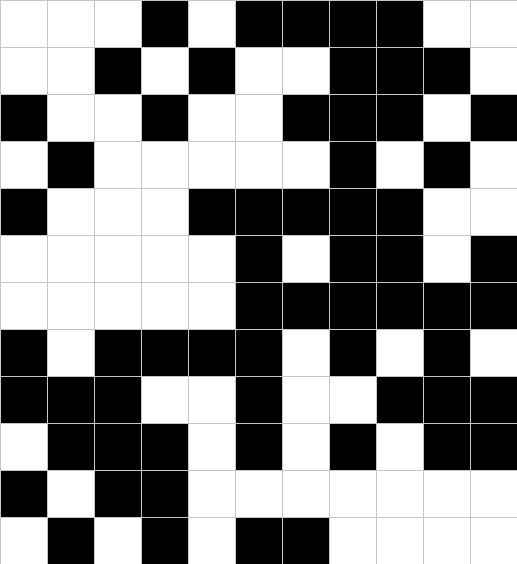[["white", "white", "white", "black", "white", "black", "black", "black", "black", "white", "white"], ["white", "white", "black", "white", "black", "white", "white", "black", "black", "black", "white"], ["black", "white", "white", "black", "white", "white", "black", "black", "black", "white", "black"], ["white", "black", "white", "white", "white", "white", "white", "black", "white", "black", "white"], ["black", "white", "white", "white", "black", "black", "black", "black", "black", "white", "white"], ["white", "white", "white", "white", "white", "black", "white", "black", "black", "white", "black"], ["white", "white", "white", "white", "white", "black", "black", "black", "black", "black", "black"], ["black", "white", "black", "black", "black", "black", "white", "black", "white", "black", "white"], ["black", "black", "black", "white", "white", "black", "white", "white", "black", "black", "black"], ["white", "black", "black", "black", "white", "black", "white", "black", "white", "black", "black"], ["black", "white", "black", "black", "white", "white", "white", "white", "white", "white", "white"], ["white", "black", "white", "black", "white", "black", "black", "white", "white", "white", "white"]]